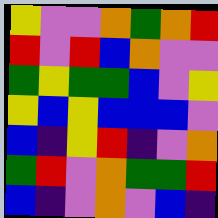[["yellow", "violet", "violet", "orange", "green", "orange", "red"], ["red", "violet", "red", "blue", "orange", "violet", "violet"], ["green", "yellow", "green", "green", "blue", "violet", "yellow"], ["yellow", "blue", "yellow", "blue", "blue", "blue", "violet"], ["blue", "indigo", "yellow", "red", "indigo", "violet", "orange"], ["green", "red", "violet", "orange", "green", "green", "red"], ["blue", "indigo", "violet", "orange", "violet", "blue", "indigo"]]